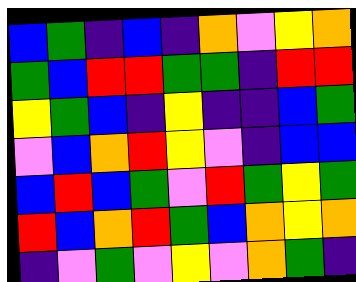[["blue", "green", "indigo", "blue", "indigo", "orange", "violet", "yellow", "orange"], ["green", "blue", "red", "red", "green", "green", "indigo", "red", "red"], ["yellow", "green", "blue", "indigo", "yellow", "indigo", "indigo", "blue", "green"], ["violet", "blue", "orange", "red", "yellow", "violet", "indigo", "blue", "blue"], ["blue", "red", "blue", "green", "violet", "red", "green", "yellow", "green"], ["red", "blue", "orange", "red", "green", "blue", "orange", "yellow", "orange"], ["indigo", "violet", "green", "violet", "yellow", "violet", "orange", "green", "indigo"]]